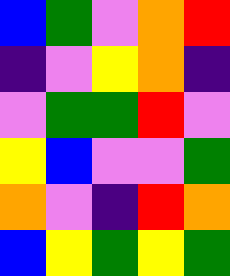[["blue", "green", "violet", "orange", "red"], ["indigo", "violet", "yellow", "orange", "indigo"], ["violet", "green", "green", "red", "violet"], ["yellow", "blue", "violet", "violet", "green"], ["orange", "violet", "indigo", "red", "orange"], ["blue", "yellow", "green", "yellow", "green"]]